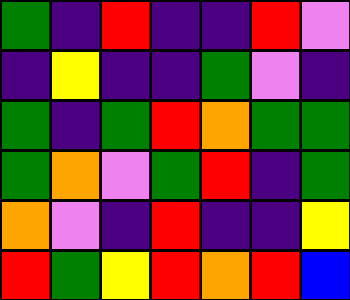[["green", "indigo", "red", "indigo", "indigo", "red", "violet"], ["indigo", "yellow", "indigo", "indigo", "green", "violet", "indigo"], ["green", "indigo", "green", "red", "orange", "green", "green"], ["green", "orange", "violet", "green", "red", "indigo", "green"], ["orange", "violet", "indigo", "red", "indigo", "indigo", "yellow"], ["red", "green", "yellow", "red", "orange", "red", "blue"]]